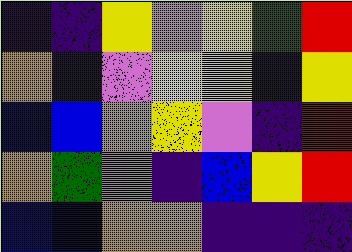[["indigo", "indigo", "yellow", "violet", "yellow", "green", "red"], ["orange", "indigo", "violet", "yellow", "yellow", "indigo", "yellow"], ["blue", "blue", "orange", "yellow", "violet", "indigo", "red"], ["orange", "green", "violet", "indigo", "blue", "yellow", "red"], ["blue", "blue", "orange", "orange", "indigo", "indigo", "indigo"]]